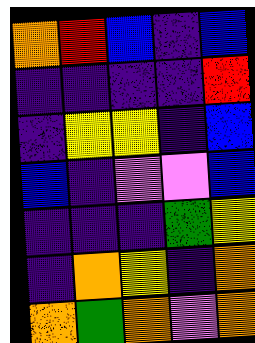[["orange", "red", "blue", "indigo", "blue"], ["indigo", "indigo", "indigo", "indigo", "red"], ["indigo", "yellow", "yellow", "indigo", "blue"], ["blue", "indigo", "violet", "violet", "blue"], ["indigo", "indigo", "indigo", "green", "yellow"], ["indigo", "orange", "yellow", "indigo", "orange"], ["orange", "green", "orange", "violet", "orange"]]